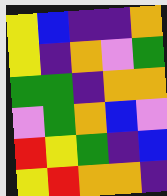[["yellow", "blue", "indigo", "indigo", "orange"], ["yellow", "indigo", "orange", "violet", "green"], ["green", "green", "indigo", "orange", "orange"], ["violet", "green", "orange", "blue", "violet"], ["red", "yellow", "green", "indigo", "blue"], ["yellow", "red", "orange", "orange", "indigo"]]